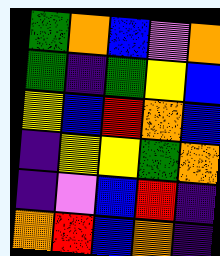[["green", "orange", "blue", "violet", "orange"], ["green", "indigo", "green", "yellow", "blue"], ["yellow", "blue", "red", "orange", "blue"], ["indigo", "yellow", "yellow", "green", "orange"], ["indigo", "violet", "blue", "red", "indigo"], ["orange", "red", "blue", "orange", "indigo"]]